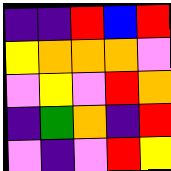[["indigo", "indigo", "red", "blue", "red"], ["yellow", "orange", "orange", "orange", "violet"], ["violet", "yellow", "violet", "red", "orange"], ["indigo", "green", "orange", "indigo", "red"], ["violet", "indigo", "violet", "red", "yellow"]]